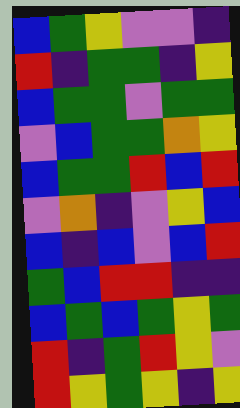[["blue", "green", "yellow", "violet", "violet", "indigo"], ["red", "indigo", "green", "green", "indigo", "yellow"], ["blue", "green", "green", "violet", "green", "green"], ["violet", "blue", "green", "green", "orange", "yellow"], ["blue", "green", "green", "red", "blue", "red"], ["violet", "orange", "indigo", "violet", "yellow", "blue"], ["blue", "indigo", "blue", "violet", "blue", "red"], ["green", "blue", "red", "red", "indigo", "indigo"], ["blue", "green", "blue", "green", "yellow", "green"], ["red", "indigo", "green", "red", "yellow", "violet"], ["red", "yellow", "green", "yellow", "indigo", "yellow"]]